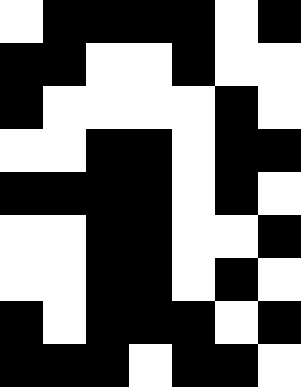[["white", "black", "black", "black", "black", "white", "black"], ["black", "black", "white", "white", "black", "white", "white"], ["black", "white", "white", "white", "white", "black", "white"], ["white", "white", "black", "black", "white", "black", "black"], ["black", "black", "black", "black", "white", "black", "white"], ["white", "white", "black", "black", "white", "white", "black"], ["white", "white", "black", "black", "white", "black", "white"], ["black", "white", "black", "black", "black", "white", "black"], ["black", "black", "black", "white", "black", "black", "white"]]